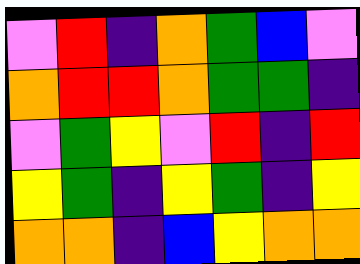[["violet", "red", "indigo", "orange", "green", "blue", "violet"], ["orange", "red", "red", "orange", "green", "green", "indigo"], ["violet", "green", "yellow", "violet", "red", "indigo", "red"], ["yellow", "green", "indigo", "yellow", "green", "indigo", "yellow"], ["orange", "orange", "indigo", "blue", "yellow", "orange", "orange"]]